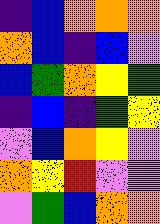[["indigo", "blue", "orange", "orange", "orange"], ["orange", "blue", "indigo", "blue", "violet"], ["blue", "green", "orange", "yellow", "green"], ["indigo", "blue", "indigo", "green", "yellow"], ["violet", "blue", "orange", "yellow", "violet"], ["orange", "yellow", "red", "violet", "violet"], ["violet", "green", "blue", "orange", "orange"]]